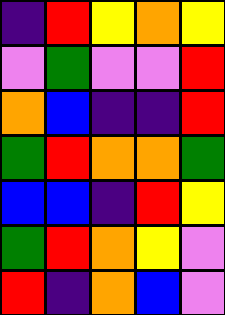[["indigo", "red", "yellow", "orange", "yellow"], ["violet", "green", "violet", "violet", "red"], ["orange", "blue", "indigo", "indigo", "red"], ["green", "red", "orange", "orange", "green"], ["blue", "blue", "indigo", "red", "yellow"], ["green", "red", "orange", "yellow", "violet"], ["red", "indigo", "orange", "blue", "violet"]]